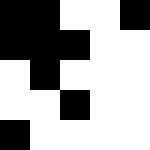[["black", "black", "white", "white", "black"], ["black", "black", "black", "white", "white"], ["white", "black", "white", "white", "white"], ["white", "white", "black", "white", "white"], ["black", "white", "white", "white", "white"]]